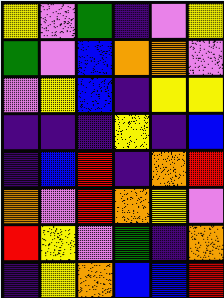[["yellow", "violet", "green", "indigo", "violet", "yellow"], ["green", "violet", "blue", "orange", "orange", "violet"], ["violet", "yellow", "blue", "indigo", "yellow", "yellow"], ["indigo", "indigo", "indigo", "yellow", "indigo", "blue"], ["indigo", "blue", "red", "indigo", "orange", "red"], ["orange", "violet", "red", "orange", "yellow", "violet"], ["red", "yellow", "violet", "green", "indigo", "orange"], ["indigo", "yellow", "orange", "blue", "blue", "red"]]